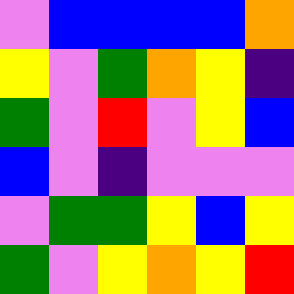[["violet", "blue", "blue", "blue", "blue", "orange"], ["yellow", "violet", "green", "orange", "yellow", "indigo"], ["green", "violet", "red", "violet", "yellow", "blue"], ["blue", "violet", "indigo", "violet", "violet", "violet"], ["violet", "green", "green", "yellow", "blue", "yellow"], ["green", "violet", "yellow", "orange", "yellow", "red"]]